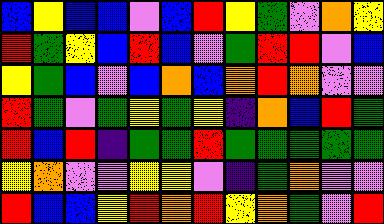[["blue", "yellow", "blue", "blue", "violet", "blue", "red", "yellow", "green", "violet", "orange", "yellow"], ["red", "green", "yellow", "blue", "red", "blue", "violet", "green", "red", "red", "violet", "blue"], ["yellow", "green", "blue", "violet", "blue", "orange", "blue", "orange", "red", "orange", "violet", "violet"], ["red", "green", "violet", "green", "yellow", "green", "yellow", "indigo", "orange", "blue", "red", "green"], ["red", "blue", "red", "indigo", "green", "green", "red", "green", "green", "green", "green", "green"], ["yellow", "orange", "violet", "violet", "yellow", "yellow", "violet", "indigo", "green", "orange", "violet", "violet"], ["red", "blue", "blue", "yellow", "red", "orange", "red", "yellow", "orange", "green", "violet", "red"]]